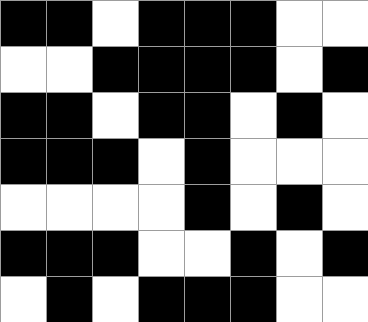[["black", "black", "white", "black", "black", "black", "white", "white"], ["white", "white", "black", "black", "black", "black", "white", "black"], ["black", "black", "white", "black", "black", "white", "black", "white"], ["black", "black", "black", "white", "black", "white", "white", "white"], ["white", "white", "white", "white", "black", "white", "black", "white"], ["black", "black", "black", "white", "white", "black", "white", "black"], ["white", "black", "white", "black", "black", "black", "white", "white"]]